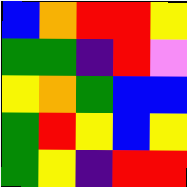[["blue", "orange", "red", "red", "yellow"], ["green", "green", "indigo", "red", "violet"], ["yellow", "orange", "green", "blue", "blue"], ["green", "red", "yellow", "blue", "yellow"], ["green", "yellow", "indigo", "red", "red"]]